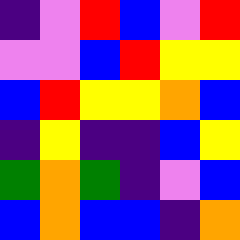[["indigo", "violet", "red", "blue", "violet", "red"], ["violet", "violet", "blue", "red", "yellow", "yellow"], ["blue", "red", "yellow", "yellow", "orange", "blue"], ["indigo", "yellow", "indigo", "indigo", "blue", "yellow"], ["green", "orange", "green", "indigo", "violet", "blue"], ["blue", "orange", "blue", "blue", "indigo", "orange"]]